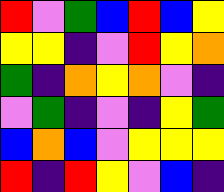[["red", "violet", "green", "blue", "red", "blue", "yellow"], ["yellow", "yellow", "indigo", "violet", "red", "yellow", "orange"], ["green", "indigo", "orange", "yellow", "orange", "violet", "indigo"], ["violet", "green", "indigo", "violet", "indigo", "yellow", "green"], ["blue", "orange", "blue", "violet", "yellow", "yellow", "yellow"], ["red", "indigo", "red", "yellow", "violet", "blue", "indigo"]]